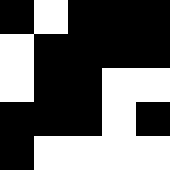[["black", "white", "black", "black", "black"], ["white", "black", "black", "black", "black"], ["white", "black", "black", "white", "white"], ["black", "black", "black", "white", "black"], ["black", "white", "white", "white", "white"]]